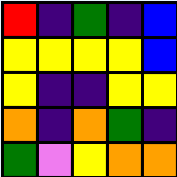[["red", "indigo", "green", "indigo", "blue"], ["yellow", "yellow", "yellow", "yellow", "blue"], ["yellow", "indigo", "indigo", "yellow", "yellow"], ["orange", "indigo", "orange", "green", "indigo"], ["green", "violet", "yellow", "orange", "orange"]]